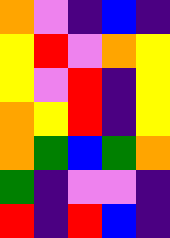[["orange", "violet", "indigo", "blue", "indigo"], ["yellow", "red", "violet", "orange", "yellow"], ["yellow", "violet", "red", "indigo", "yellow"], ["orange", "yellow", "red", "indigo", "yellow"], ["orange", "green", "blue", "green", "orange"], ["green", "indigo", "violet", "violet", "indigo"], ["red", "indigo", "red", "blue", "indigo"]]